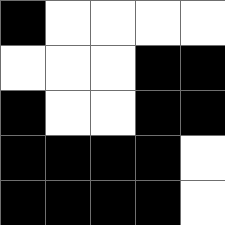[["black", "white", "white", "white", "white"], ["white", "white", "white", "black", "black"], ["black", "white", "white", "black", "black"], ["black", "black", "black", "black", "white"], ["black", "black", "black", "black", "white"]]